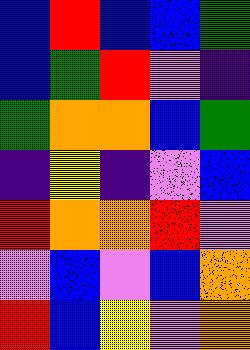[["blue", "red", "blue", "blue", "green"], ["blue", "green", "red", "violet", "indigo"], ["green", "orange", "orange", "blue", "green"], ["indigo", "yellow", "indigo", "violet", "blue"], ["red", "orange", "orange", "red", "violet"], ["violet", "blue", "violet", "blue", "orange"], ["red", "blue", "yellow", "violet", "orange"]]